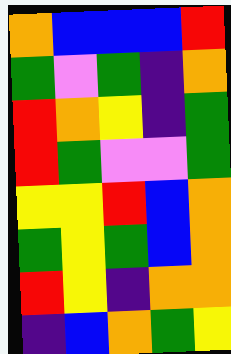[["orange", "blue", "blue", "blue", "red"], ["green", "violet", "green", "indigo", "orange"], ["red", "orange", "yellow", "indigo", "green"], ["red", "green", "violet", "violet", "green"], ["yellow", "yellow", "red", "blue", "orange"], ["green", "yellow", "green", "blue", "orange"], ["red", "yellow", "indigo", "orange", "orange"], ["indigo", "blue", "orange", "green", "yellow"]]